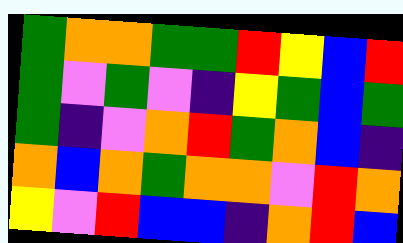[["green", "orange", "orange", "green", "green", "red", "yellow", "blue", "red"], ["green", "violet", "green", "violet", "indigo", "yellow", "green", "blue", "green"], ["green", "indigo", "violet", "orange", "red", "green", "orange", "blue", "indigo"], ["orange", "blue", "orange", "green", "orange", "orange", "violet", "red", "orange"], ["yellow", "violet", "red", "blue", "blue", "indigo", "orange", "red", "blue"]]